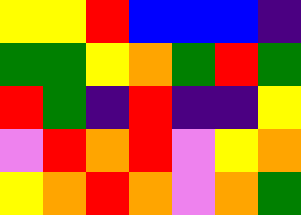[["yellow", "yellow", "red", "blue", "blue", "blue", "indigo"], ["green", "green", "yellow", "orange", "green", "red", "green"], ["red", "green", "indigo", "red", "indigo", "indigo", "yellow"], ["violet", "red", "orange", "red", "violet", "yellow", "orange"], ["yellow", "orange", "red", "orange", "violet", "orange", "green"]]